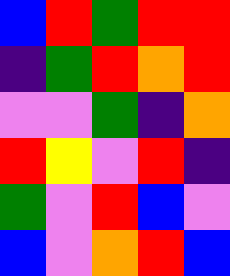[["blue", "red", "green", "red", "red"], ["indigo", "green", "red", "orange", "red"], ["violet", "violet", "green", "indigo", "orange"], ["red", "yellow", "violet", "red", "indigo"], ["green", "violet", "red", "blue", "violet"], ["blue", "violet", "orange", "red", "blue"]]